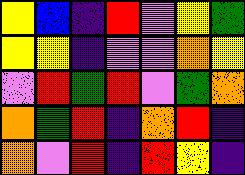[["yellow", "blue", "indigo", "red", "violet", "yellow", "green"], ["yellow", "yellow", "indigo", "violet", "violet", "orange", "yellow"], ["violet", "red", "green", "red", "violet", "green", "orange"], ["orange", "green", "red", "indigo", "orange", "red", "indigo"], ["orange", "violet", "red", "indigo", "red", "yellow", "indigo"]]